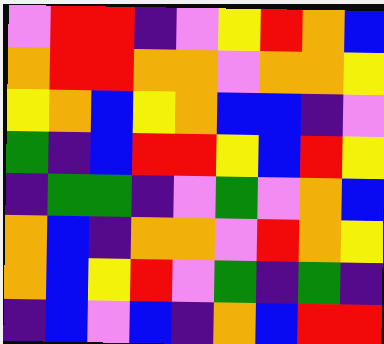[["violet", "red", "red", "indigo", "violet", "yellow", "red", "orange", "blue"], ["orange", "red", "red", "orange", "orange", "violet", "orange", "orange", "yellow"], ["yellow", "orange", "blue", "yellow", "orange", "blue", "blue", "indigo", "violet"], ["green", "indigo", "blue", "red", "red", "yellow", "blue", "red", "yellow"], ["indigo", "green", "green", "indigo", "violet", "green", "violet", "orange", "blue"], ["orange", "blue", "indigo", "orange", "orange", "violet", "red", "orange", "yellow"], ["orange", "blue", "yellow", "red", "violet", "green", "indigo", "green", "indigo"], ["indigo", "blue", "violet", "blue", "indigo", "orange", "blue", "red", "red"]]